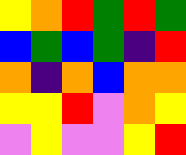[["yellow", "orange", "red", "green", "red", "green"], ["blue", "green", "blue", "green", "indigo", "red"], ["orange", "indigo", "orange", "blue", "orange", "orange"], ["yellow", "yellow", "red", "violet", "orange", "yellow"], ["violet", "yellow", "violet", "violet", "yellow", "red"]]